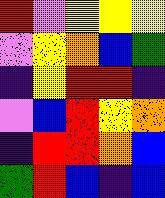[["red", "violet", "yellow", "yellow", "yellow"], ["violet", "yellow", "orange", "blue", "green"], ["indigo", "yellow", "red", "red", "indigo"], ["violet", "blue", "red", "yellow", "orange"], ["indigo", "red", "red", "orange", "blue"], ["green", "red", "blue", "indigo", "blue"]]